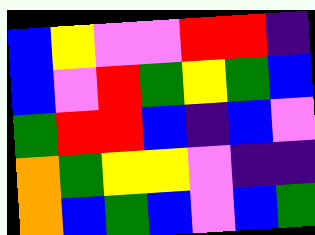[["blue", "yellow", "violet", "violet", "red", "red", "indigo"], ["blue", "violet", "red", "green", "yellow", "green", "blue"], ["green", "red", "red", "blue", "indigo", "blue", "violet"], ["orange", "green", "yellow", "yellow", "violet", "indigo", "indigo"], ["orange", "blue", "green", "blue", "violet", "blue", "green"]]